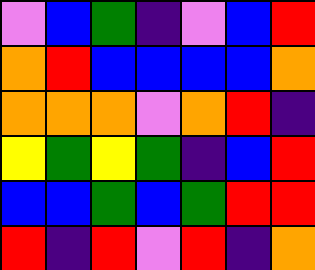[["violet", "blue", "green", "indigo", "violet", "blue", "red"], ["orange", "red", "blue", "blue", "blue", "blue", "orange"], ["orange", "orange", "orange", "violet", "orange", "red", "indigo"], ["yellow", "green", "yellow", "green", "indigo", "blue", "red"], ["blue", "blue", "green", "blue", "green", "red", "red"], ["red", "indigo", "red", "violet", "red", "indigo", "orange"]]